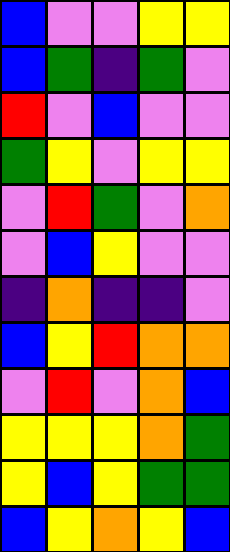[["blue", "violet", "violet", "yellow", "yellow"], ["blue", "green", "indigo", "green", "violet"], ["red", "violet", "blue", "violet", "violet"], ["green", "yellow", "violet", "yellow", "yellow"], ["violet", "red", "green", "violet", "orange"], ["violet", "blue", "yellow", "violet", "violet"], ["indigo", "orange", "indigo", "indigo", "violet"], ["blue", "yellow", "red", "orange", "orange"], ["violet", "red", "violet", "orange", "blue"], ["yellow", "yellow", "yellow", "orange", "green"], ["yellow", "blue", "yellow", "green", "green"], ["blue", "yellow", "orange", "yellow", "blue"]]